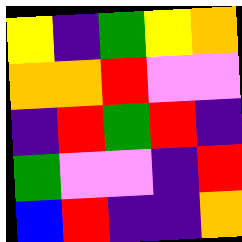[["yellow", "indigo", "green", "yellow", "orange"], ["orange", "orange", "red", "violet", "violet"], ["indigo", "red", "green", "red", "indigo"], ["green", "violet", "violet", "indigo", "red"], ["blue", "red", "indigo", "indigo", "orange"]]